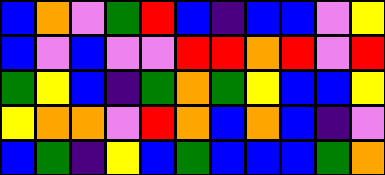[["blue", "orange", "violet", "green", "red", "blue", "indigo", "blue", "blue", "violet", "yellow"], ["blue", "violet", "blue", "violet", "violet", "red", "red", "orange", "red", "violet", "red"], ["green", "yellow", "blue", "indigo", "green", "orange", "green", "yellow", "blue", "blue", "yellow"], ["yellow", "orange", "orange", "violet", "red", "orange", "blue", "orange", "blue", "indigo", "violet"], ["blue", "green", "indigo", "yellow", "blue", "green", "blue", "blue", "blue", "green", "orange"]]